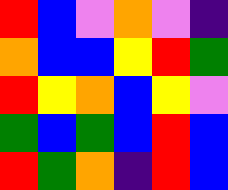[["red", "blue", "violet", "orange", "violet", "indigo"], ["orange", "blue", "blue", "yellow", "red", "green"], ["red", "yellow", "orange", "blue", "yellow", "violet"], ["green", "blue", "green", "blue", "red", "blue"], ["red", "green", "orange", "indigo", "red", "blue"]]